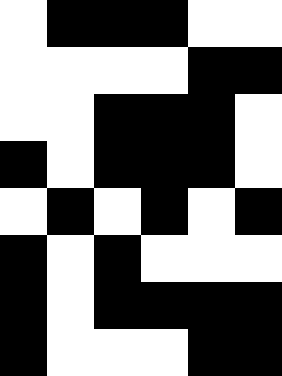[["white", "black", "black", "black", "white", "white"], ["white", "white", "white", "white", "black", "black"], ["white", "white", "black", "black", "black", "white"], ["black", "white", "black", "black", "black", "white"], ["white", "black", "white", "black", "white", "black"], ["black", "white", "black", "white", "white", "white"], ["black", "white", "black", "black", "black", "black"], ["black", "white", "white", "white", "black", "black"]]